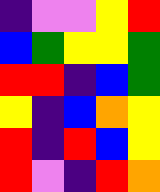[["indigo", "violet", "violet", "yellow", "red"], ["blue", "green", "yellow", "yellow", "green"], ["red", "red", "indigo", "blue", "green"], ["yellow", "indigo", "blue", "orange", "yellow"], ["red", "indigo", "red", "blue", "yellow"], ["red", "violet", "indigo", "red", "orange"]]